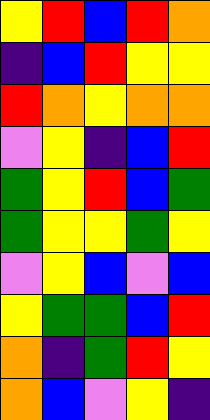[["yellow", "red", "blue", "red", "orange"], ["indigo", "blue", "red", "yellow", "yellow"], ["red", "orange", "yellow", "orange", "orange"], ["violet", "yellow", "indigo", "blue", "red"], ["green", "yellow", "red", "blue", "green"], ["green", "yellow", "yellow", "green", "yellow"], ["violet", "yellow", "blue", "violet", "blue"], ["yellow", "green", "green", "blue", "red"], ["orange", "indigo", "green", "red", "yellow"], ["orange", "blue", "violet", "yellow", "indigo"]]